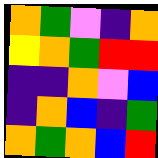[["orange", "green", "violet", "indigo", "orange"], ["yellow", "orange", "green", "red", "red"], ["indigo", "indigo", "orange", "violet", "blue"], ["indigo", "orange", "blue", "indigo", "green"], ["orange", "green", "orange", "blue", "red"]]